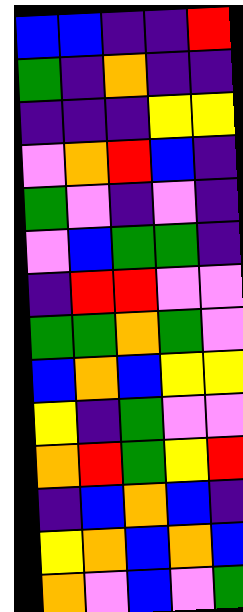[["blue", "blue", "indigo", "indigo", "red"], ["green", "indigo", "orange", "indigo", "indigo"], ["indigo", "indigo", "indigo", "yellow", "yellow"], ["violet", "orange", "red", "blue", "indigo"], ["green", "violet", "indigo", "violet", "indigo"], ["violet", "blue", "green", "green", "indigo"], ["indigo", "red", "red", "violet", "violet"], ["green", "green", "orange", "green", "violet"], ["blue", "orange", "blue", "yellow", "yellow"], ["yellow", "indigo", "green", "violet", "violet"], ["orange", "red", "green", "yellow", "red"], ["indigo", "blue", "orange", "blue", "indigo"], ["yellow", "orange", "blue", "orange", "blue"], ["orange", "violet", "blue", "violet", "green"]]